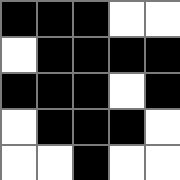[["black", "black", "black", "white", "white"], ["white", "black", "black", "black", "black"], ["black", "black", "black", "white", "black"], ["white", "black", "black", "black", "white"], ["white", "white", "black", "white", "white"]]